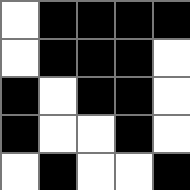[["white", "black", "black", "black", "black"], ["white", "black", "black", "black", "white"], ["black", "white", "black", "black", "white"], ["black", "white", "white", "black", "white"], ["white", "black", "white", "white", "black"]]